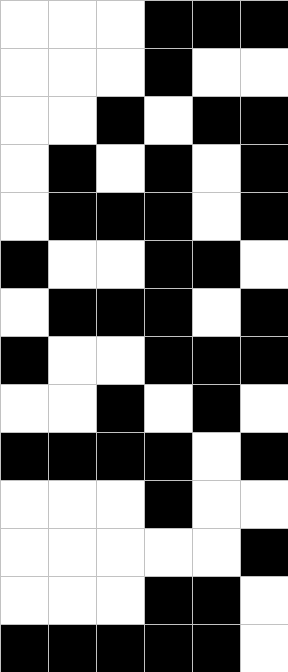[["white", "white", "white", "black", "black", "black"], ["white", "white", "white", "black", "white", "white"], ["white", "white", "black", "white", "black", "black"], ["white", "black", "white", "black", "white", "black"], ["white", "black", "black", "black", "white", "black"], ["black", "white", "white", "black", "black", "white"], ["white", "black", "black", "black", "white", "black"], ["black", "white", "white", "black", "black", "black"], ["white", "white", "black", "white", "black", "white"], ["black", "black", "black", "black", "white", "black"], ["white", "white", "white", "black", "white", "white"], ["white", "white", "white", "white", "white", "black"], ["white", "white", "white", "black", "black", "white"], ["black", "black", "black", "black", "black", "white"]]